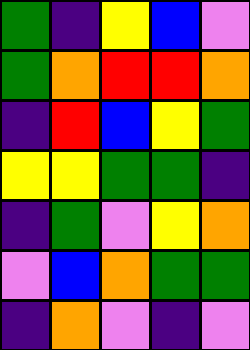[["green", "indigo", "yellow", "blue", "violet"], ["green", "orange", "red", "red", "orange"], ["indigo", "red", "blue", "yellow", "green"], ["yellow", "yellow", "green", "green", "indigo"], ["indigo", "green", "violet", "yellow", "orange"], ["violet", "blue", "orange", "green", "green"], ["indigo", "orange", "violet", "indigo", "violet"]]